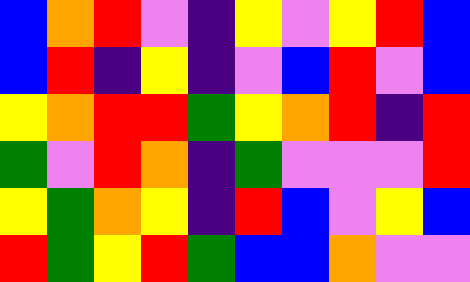[["blue", "orange", "red", "violet", "indigo", "yellow", "violet", "yellow", "red", "blue"], ["blue", "red", "indigo", "yellow", "indigo", "violet", "blue", "red", "violet", "blue"], ["yellow", "orange", "red", "red", "green", "yellow", "orange", "red", "indigo", "red"], ["green", "violet", "red", "orange", "indigo", "green", "violet", "violet", "violet", "red"], ["yellow", "green", "orange", "yellow", "indigo", "red", "blue", "violet", "yellow", "blue"], ["red", "green", "yellow", "red", "green", "blue", "blue", "orange", "violet", "violet"]]